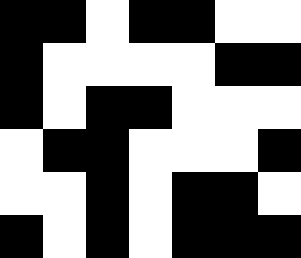[["black", "black", "white", "black", "black", "white", "white"], ["black", "white", "white", "white", "white", "black", "black"], ["black", "white", "black", "black", "white", "white", "white"], ["white", "black", "black", "white", "white", "white", "black"], ["white", "white", "black", "white", "black", "black", "white"], ["black", "white", "black", "white", "black", "black", "black"]]